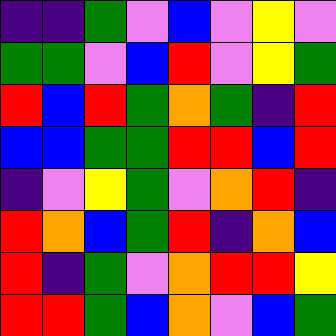[["indigo", "indigo", "green", "violet", "blue", "violet", "yellow", "violet"], ["green", "green", "violet", "blue", "red", "violet", "yellow", "green"], ["red", "blue", "red", "green", "orange", "green", "indigo", "red"], ["blue", "blue", "green", "green", "red", "red", "blue", "red"], ["indigo", "violet", "yellow", "green", "violet", "orange", "red", "indigo"], ["red", "orange", "blue", "green", "red", "indigo", "orange", "blue"], ["red", "indigo", "green", "violet", "orange", "red", "red", "yellow"], ["red", "red", "green", "blue", "orange", "violet", "blue", "green"]]